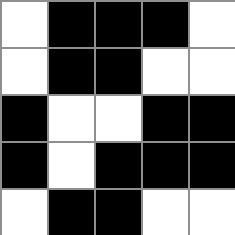[["white", "black", "black", "black", "white"], ["white", "black", "black", "white", "white"], ["black", "white", "white", "black", "black"], ["black", "white", "black", "black", "black"], ["white", "black", "black", "white", "white"]]